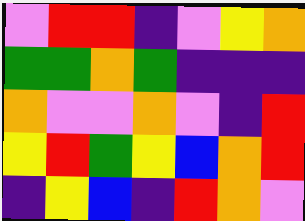[["violet", "red", "red", "indigo", "violet", "yellow", "orange"], ["green", "green", "orange", "green", "indigo", "indigo", "indigo"], ["orange", "violet", "violet", "orange", "violet", "indigo", "red"], ["yellow", "red", "green", "yellow", "blue", "orange", "red"], ["indigo", "yellow", "blue", "indigo", "red", "orange", "violet"]]